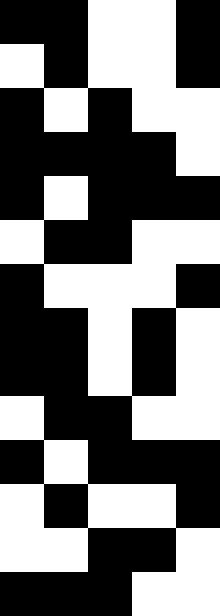[["black", "black", "white", "white", "black"], ["white", "black", "white", "white", "black"], ["black", "white", "black", "white", "white"], ["black", "black", "black", "black", "white"], ["black", "white", "black", "black", "black"], ["white", "black", "black", "white", "white"], ["black", "white", "white", "white", "black"], ["black", "black", "white", "black", "white"], ["black", "black", "white", "black", "white"], ["white", "black", "black", "white", "white"], ["black", "white", "black", "black", "black"], ["white", "black", "white", "white", "black"], ["white", "white", "black", "black", "white"], ["black", "black", "black", "white", "white"]]